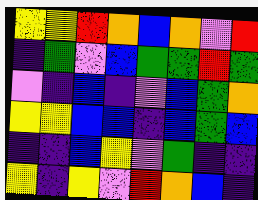[["yellow", "yellow", "red", "orange", "blue", "orange", "violet", "red"], ["indigo", "green", "violet", "blue", "green", "green", "red", "green"], ["violet", "indigo", "blue", "indigo", "violet", "blue", "green", "orange"], ["yellow", "yellow", "blue", "blue", "indigo", "blue", "green", "blue"], ["indigo", "indigo", "blue", "yellow", "violet", "green", "indigo", "indigo"], ["yellow", "indigo", "yellow", "violet", "red", "orange", "blue", "indigo"]]